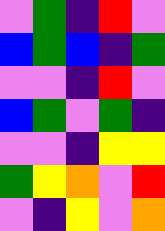[["violet", "green", "indigo", "red", "violet"], ["blue", "green", "blue", "indigo", "green"], ["violet", "violet", "indigo", "red", "violet"], ["blue", "green", "violet", "green", "indigo"], ["violet", "violet", "indigo", "yellow", "yellow"], ["green", "yellow", "orange", "violet", "red"], ["violet", "indigo", "yellow", "violet", "orange"]]